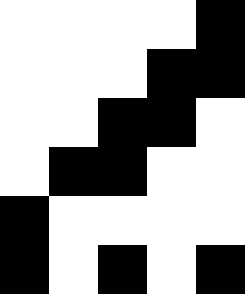[["white", "white", "white", "white", "black"], ["white", "white", "white", "black", "black"], ["white", "white", "black", "black", "white"], ["white", "black", "black", "white", "white"], ["black", "white", "white", "white", "white"], ["black", "white", "black", "white", "black"]]